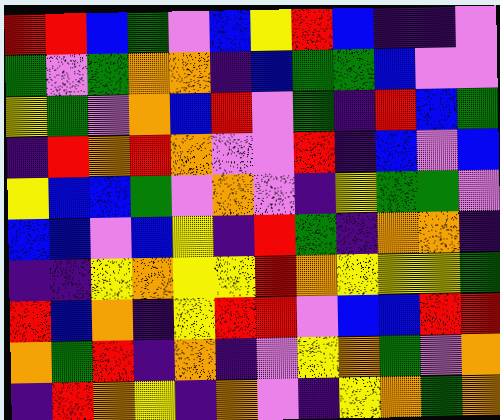[["red", "red", "blue", "green", "violet", "blue", "yellow", "red", "blue", "indigo", "indigo", "violet"], ["green", "violet", "green", "orange", "orange", "indigo", "blue", "green", "green", "blue", "violet", "violet"], ["yellow", "green", "violet", "orange", "blue", "red", "violet", "green", "indigo", "red", "blue", "green"], ["indigo", "red", "orange", "red", "orange", "violet", "violet", "red", "indigo", "blue", "violet", "blue"], ["yellow", "blue", "blue", "green", "violet", "orange", "violet", "indigo", "yellow", "green", "green", "violet"], ["blue", "blue", "violet", "blue", "yellow", "indigo", "red", "green", "indigo", "orange", "orange", "indigo"], ["indigo", "indigo", "yellow", "orange", "yellow", "yellow", "red", "orange", "yellow", "yellow", "yellow", "green"], ["red", "blue", "orange", "indigo", "yellow", "red", "red", "violet", "blue", "blue", "red", "red"], ["orange", "green", "red", "indigo", "orange", "indigo", "violet", "yellow", "orange", "green", "violet", "orange"], ["indigo", "red", "orange", "yellow", "indigo", "orange", "violet", "indigo", "yellow", "orange", "green", "orange"]]